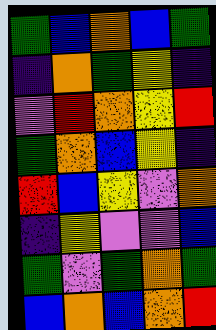[["green", "blue", "orange", "blue", "green"], ["indigo", "orange", "green", "yellow", "indigo"], ["violet", "red", "orange", "yellow", "red"], ["green", "orange", "blue", "yellow", "indigo"], ["red", "blue", "yellow", "violet", "orange"], ["indigo", "yellow", "violet", "violet", "blue"], ["green", "violet", "green", "orange", "green"], ["blue", "orange", "blue", "orange", "red"]]